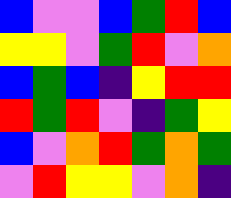[["blue", "violet", "violet", "blue", "green", "red", "blue"], ["yellow", "yellow", "violet", "green", "red", "violet", "orange"], ["blue", "green", "blue", "indigo", "yellow", "red", "red"], ["red", "green", "red", "violet", "indigo", "green", "yellow"], ["blue", "violet", "orange", "red", "green", "orange", "green"], ["violet", "red", "yellow", "yellow", "violet", "orange", "indigo"]]